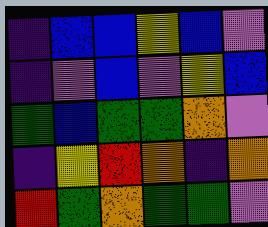[["indigo", "blue", "blue", "yellow", "blue", "violet"], ["indigo", "violet", "blue", "violet", "yellow", "blue"], ["green", "blue", "green", "green", "orange", "violet"], ["indigo", "yellow", "red", "orange", "indigo", "orange"], ["red", "green", "orange", "green", "green", "violet"]]